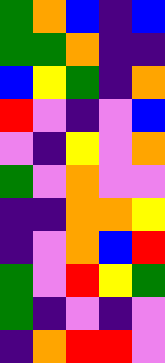[["green", "orange", "blue", "indigo", "blue"], ["green", "green", "orange", "indigo", "indigo"], ["blue", "yellow", "green", "indigo", "orange"], ["red", "violet", "indigo", "violet", "blue"], ["violet", "indigo", "yellow", "violet", "orange"], ["green", "violet", "orange", "violet", "violet"], ["indigo", "indigo", "orange", "orange", "yellow"], ["indigo", "violet", "orange", "blue", "red"], ["green", "violet", "red", "yellow", "green"], ["green", "indigo", "violet", "indigo", "violet"], ["indigo", "orange", "red", "red", "violet"]]